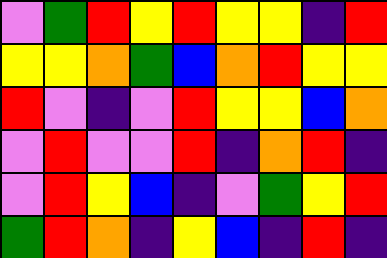[["violet", "green", "red", "yellow", "red", "yellow", "yellow", "indigo", "red"], ["yellow", "yellow", "orange", "green", "blue", "orange", "red", "yellow", "yellow"], ["red", "violet", "indigo", "violet", "red", "yellow", "yellow", "blue", "orange"], ["violet", "red", "violet", "violet", "red", "indigo", "orange", "red", "indigo"], ["violet", "red", "yellow", "blue", "indigo", "violet", "green", "yellow", "red"], ["green", "red", "orange", "indigo", "yellow", "blue", "indigo", "red", "indigo"]]